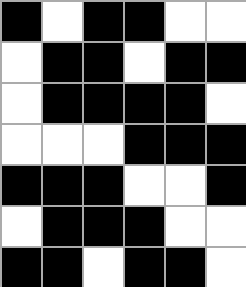[["black", "white", "black", "black", "white", "white"], ["white", "black", "black", "white", "black", "black"], ["white", "black", "black", "black", "black", "white"], ["white", "white", "white", "black", "black", "black"], ["black", "black", "black", "white", "white", "black"], ["white", "black", "black", "black", "white", "white"], ["black", "black", "white", "black", "black", "white"]]